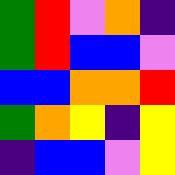[["green", "red", "violet", "orange", "indigo"], ["green", "red", "blue", "blue", "violet"], ["blue", "blue", "orange", "orange", "red"], ["green", "orange", "yellow", "indigo", "yellow"], ["indigo", "blue", "blue", "violet", "yellow"]]